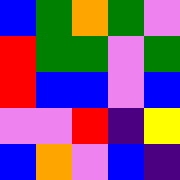[["blue", "green", "orange", "green", "violet"], ["red", "green", "green", "violet", "green"], ["red", "blue", "blue", "violet", "blue"], ["violet", "violet", "red", "indigo", "yellow"], ["blue", "orange", "violet", "blue", "indigo"]]